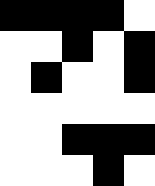[["black", "black", "black", "black", "white"], ["white", "white", "black", "white", "black"], ["white", "black", "white", "white", "black"], ["white", "white", "white", "white", "white"], ["white", "white", "black", "black", "black"], ["white", "white", "white", "black", "white"]]